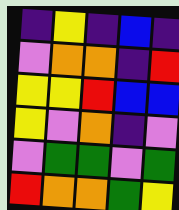[["indigo", "yellow", "indigo", "blue", "indigo"], ["violet", "orange", "orange", "indigo", "red"], ["yellow", "yellow", "red", "blue", "blue"], ["yellow", "violet", "orange", "indigo", "violet"], ["violet", "green", "green", "violet", "green"], ["red", "orange", "orange", "green", "yellow"]]